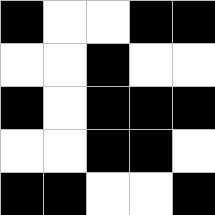[["black", "white", "white", "black", "black"], ["white", "white", "black", "white", "white"], ["black", "white", "black", "black", "black"], ["white", "white", "black", "black", "white"], ["black", "black", "white", "white", "black"]]